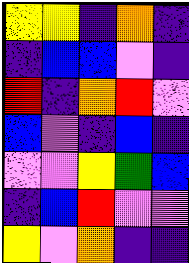[["yellow", "yellow", "indigo", "orange", "indigo"], ["indigo", "blue", "blue", "violet", "indigo"], ["red", "indigo", "orange", "red", "violet"], ["blue", "violet", "indigo", "blue", "indigo"], ["violet", "violet", "yellow", "green", "blue"], ["indigo", "blue", "red", "violet", "violet"], ["yellow", "violet", "orange", "indigo", "indigo"]]